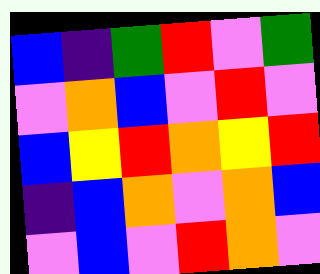[["blue", "indigo", "green", "red", "violet", "green"], ["violet", "orange", "blue", "violet", "red", "violet"], ["blue", "yellow", "red", "orange", "yellow", "red"], ["indigo", "blue", "orange", "violet", "orange", "blue"], ["violet", "blue", "violet", "red", "orange", "violet"]]